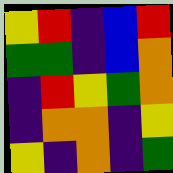[["yellow", "red", "indigo", "blue", "red"], ["green", "green", "indigo", "blue", "orange"], ["indigo", "red", "yellow", "green", "orange"], ["indigo", "orange", "orange", "indigo", "yellow"], ["yellow", "indigo", "orange", "indigo", "green"]]